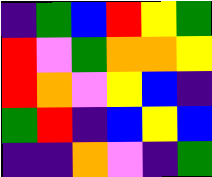[["indigo", "green", "blue", "red", "yellow", "green"], ["red", "violet", "green", "orange", "orange", "yellow"], ["red", "orange", "violet", "yellow", "blue", "indigo"], ["green", "red", "indigo", "blue", "yellow", "blue"], ["indigo", "indigo", "orange", "violet", "indigo", "green"]]